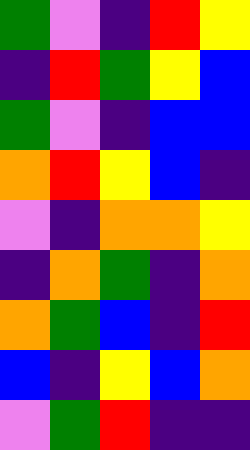[["green", "violet", "indigo", "red", "yellow"], ["indigo", "red", "green", "yellow", "blue"], ["green", "violet", "indigo", "blue", "blue"], ["orange", "red", "yellow", "blue", "indigo"], ["violet", "indigo", "orange", "orange", "yellow"], ["indigo", "orange", "green", "indigo", "orange"], ["orange", "green", "blue", "indigo", "red"], ["blue", "indigo", "yellow", "blue", "orange"], ["violet", "green", "red", "indigo", "indigo"]]